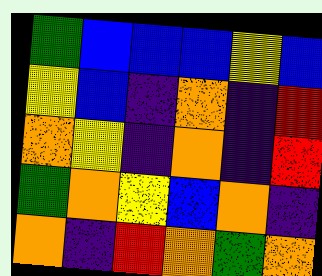[["green", "blue", "blue", "blue", "yellow", "blue"], ["yellow", "blue", "indigo", "orange", "indigo", "red"], ["orange", "yellow", "indigo", "orange", "indigo", "red"], ["green", "orange", "yellow", "blue", "orange", "indigo"], ["orange", "indigo", "red", "orange", "green", "orange"]]